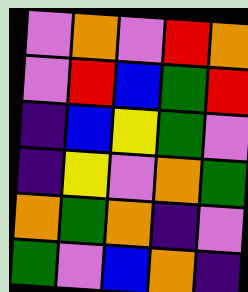[["violet", "orange", "violet", "red", "orange"], ["violet", "red", "blue", "green", "red"], ["indigo", "blue", "yellow", "green", "violet"], ["indigo", "yellow", "violet", "orange", "green"], ["orange", "green", "orange", "indigo", "violet"], ["green", "violet", "blue", "orange", "indigo"]]